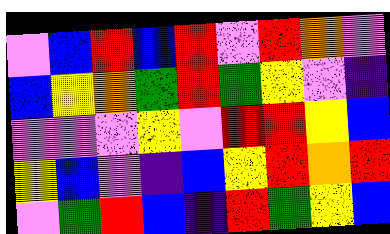[["violet", "blue", "red", "blue", "red", "violet", "red", "orange", "violet"], ["blue", "yellow", "orange", "green", "red", "green", "yellow", "violet", "indigo"], ["violet", "violet", "violet", "yellow", "violet", "red", "red", "yellow", "blue"], ["yellow", "blue", "violet", "indigo", "blue", "yellow", "red", "orange", "red"], ["violet", "green", "red", "blue", "indigo", "red", "green", "yellow", "blue"]]